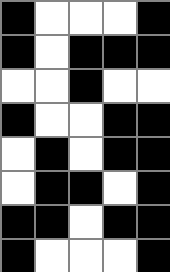[["black", "white", "white", "white", "black"], ["black", "white", "black", "black", "black"], ["white", "white", "black", "white", "white"], ["black", "white", "white", "black", "black"], ["white", "black", "white", "black", "black"], ["white", "black", "black", "white", "black"], ["black", "black", "white", "black", "black"], ["black", "white", "white", "white", "black"]]